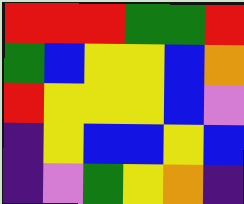[["red", "red", "red", "green", "green", "red"], ["green", "blue", "yellow", "yellow", "blue", "orange"], ["red", "yellow", "yellow", "yellow", "blue", "violet"], ["indigo", "yellow", "blue", "blue", "yellow", "blue"], ["indigo", "violet", "green", "yellow", "orange", "indigo"]]